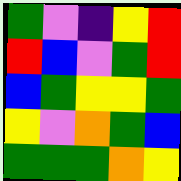[["green", "violet", "indigo", "yellow", "red"], ["red", "blue", "violet", "green", "red"], ["blue", "green", "yellow", "yellow", "green"], ["yellow", "violet", "orange", "green", "blue"], ["green", "green", "green", "orange", "yellow"]]